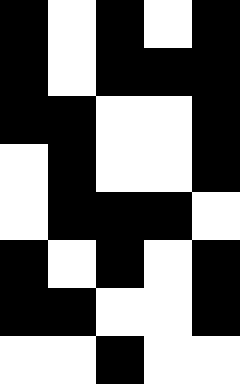[["black", "white", "black", "white", "black"], ["black", "white", "black", "black", "black"], ["black", "black", "white", "white", "black"], ["white", "black", "white", "white", "black"], ["white", "black", "black", "black", "white"], ["black", "white", "black", "white", "black"], ["black", "black", "white", "white", "black"], ["white", "white", "black", "white", "white"]]